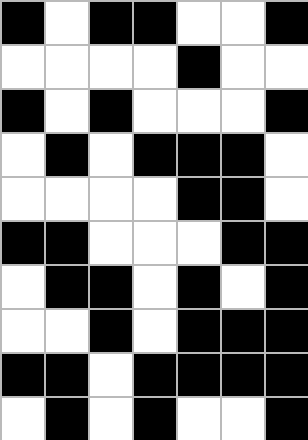[["black", "white", "black", "black", "white", "white", "black"], ["white", "white", "white", "white", "black", "white", "white"], ["black", "white", "black", "white", "white", "white", "black"], ["white", "black", "white", "black", "black", "black", "white"], ["white", "white", "white", "white", "black", "black", "white"], ["black", "black", "white", "white", "white", "black", "black"], ["white", "black", "black", "white", "black", "white", "black"], ["white", "white", "black", "white", "black", "black", "black"], ["black", "black", "white", "black", "black", "black", "black"], ["white", "black", "white", "black", "white", "white", "black"]]